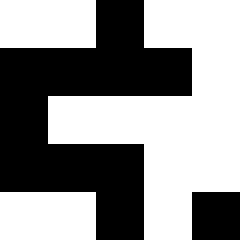[["white", "white", "black", "white", "white"], ["black", "black", "black", "black", "white"], ["black", "white", "white", "white", "white"], ["black", "black", "black", "white", "white"], ["white", "white", "black", "white", "black"]]